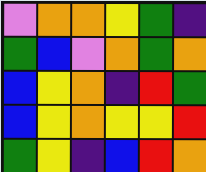[["violet", "orange", "orange", "yellow", "green", "indigo"], ["green", "blue", "violet", "orange", "green", "orange"], ["blue", "yellow", "orange", "indigo", "red", "green"], ["blue", "yellow", "orange", "yellow", "yellow", "red"], ["green", "yellow", "indigo", "blue", "red", "orange"]]